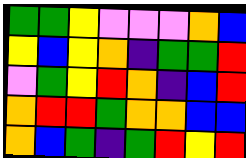[["green", "green", "yellow", "violet", "violet", "violet", "orange", "blue"], ["yellow", "blue", "yellow", "orange", "indigo", "green", "green", "red"], ["violet", "green", "yellow", "red", "orange", "indigo", "blue", "red"], ["orange", "red", "red", "green", "orange", "orange", "blue", "blue"], ["orange", "blue", "green", "indigo", "green", "red", "yellow", "red"]]